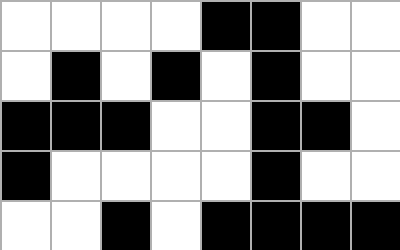[["white", "white", "white", "white", "black", "black", "white", "white"], ["white", "black", "white", "black", "white", "black", "white", "white"], ["black", "black", "black", "white", "white", "black", "black", "white"], ["black", "white", "white", "white", "white", "black", "white", "white"], ["white", "white", "black", "white", "black", "black", "black", "black"]]